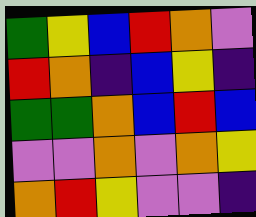[["green", "yellow", "blue", "red", "orange", "violet"], ["red", "orange", "indigo", "blue", "yellow", "indigo"], ["green", "green", "orange", "blue", "red", "blue"], ["violet", "violet", "orange", "violet", "orange", "yellow"], ["orange", "red", "yellow", "violet", "violet", "indigo"]]